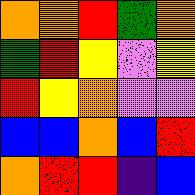[["orange", "orange", "red", "green", "orange"], ["green", "red", "yellow", "violet", "yellow"], ["red", "yellow", "orange", "violet", "violet"], ["blue", "blue", "orange", "blue", "red"], ["orange", "red", "red", "indigo", "blue"]]